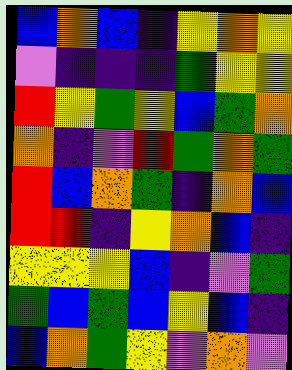[["blue", "orange", "blue", "indigo", "yellow", "orange", "yellow"], ["violet", "indigo", "indigo", "indigo", "green", "yellow", "yellow"], ["red", "yellow", "green", "yellow", "blue", "green", "orange"], ["orange", "indigo", "violet", "red", "green", "orange", "green"], ["red", "blue", "orange", "green", "indigo", "orange", "blue"], ["red", "red", "indigo", "yellow", "orange", "blue", "indigo"], ["yellow", "yellow", "yellow", "blue", "indigo", "violet", "green"], ["green", "blue", "green", "blue", "yellow", "blue", "indigo"], ["blue", "orange", "green", "yellow", "violet", "orange", "violet"]]